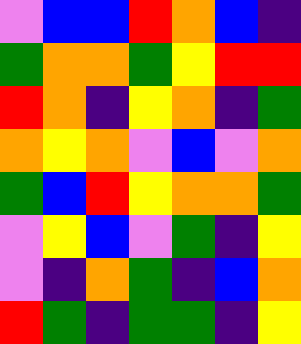[["violet", "blue", "blue", "red", "orange", "blue", "indigo"], ["green", "orange", "orange", "green", "yellow", "red", "red"], ["red", "orange", "indigo", "yellow", "orange", "indigo", "green"], ["orange", "yellow", "orange", "violet", "blue", "violet", "orange"], ["green", "blue", "red", "yellow", "orange", "orange", "green"], ["violet", "yellow", "blue", "violet", "green", "indigo", "yellow"], ["violet", "indigo", "orange", "green", "indigo", "blue", "orange"], ["red", "green", "indigo", "green", "green", "indigo", "yellow"]]